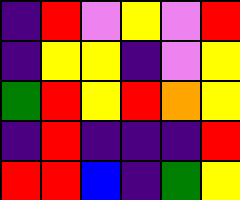[["indigo", "red", "violet", "yellow", "violet", "red"], ["indigo", "yellow", "yellow", "indigo", "violet", "yellow"], ["green", "red", "yellow", "red", "orange", "yellow"], ["indigo", "red", "indigo", "indigo", "indigo", "red"], ["red", "red", "blue", "indigo", "green", "yellow"]]